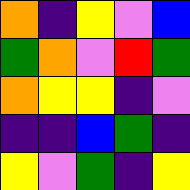[["orange", "indigo", "yellow", "violet", "blue"], ["green", "orange", "violet", "red", "green"], ["orange", "yellow", "yellow", "indigo", "violet"], ["indigo", "indigo", "blue", "green", "indigo"], ["yellow", "violet", "green", "indigo", "yellow"]]